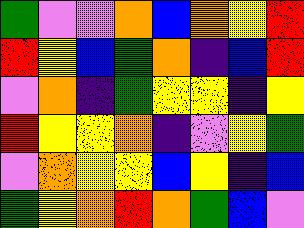[["green", "violet", "violet", "orange", "blue", "orange", "yellow", "red"], ["red", "yellow", "blue", "green", "orange", "indigo", "blue", "red"], ["violet", "orange", "indigo", "green", "yellow", "yellow", "indigo", "yellow"], ["red", "yellow", "yellow", "orange", "indigo", "violet", "yellow", "green"], ["violet", "orange", "yellow", "yellow", "blue", "yellow", "indigo", "blue"], ["green", "yellow", "orange", "red", "orange", "green", "blue", "violet"]]